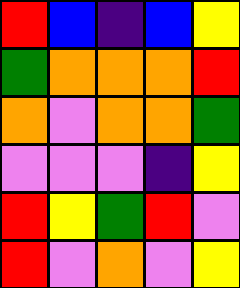[["red", "blue", "indigo", "blue", "yellow"], ["green", "orange", "orange", "orange", "red"], ["orange", "violet", "orange", "orange", "green"], ["violet", "violet", "violet", "indigo", "yellow"], ["red", "yellow", "green", "red", "violet"], ["red", "violet", "orange", "violet", "yellow"]]